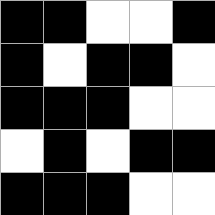[["black", "black", "white", "white", "black"], ["black", "white", "black", "black", "white"], ["black", "black", "black", "white", "white"], ["white", "black", "white", "black", "black"], ["black", "black", "black", "white", "white"]]